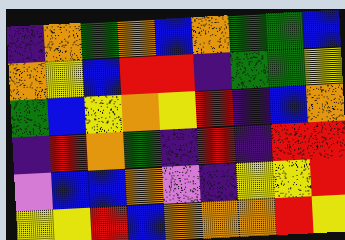[["indigo", "orange", "green", "orange", "blue", "orange", "green", "green", "blue"], ["orange", "yellow", "blue", "red", "red", "indigo", "green", "green", "yellow"], ["green", "blue", "yellow", "orange", "yellow", "red", "indigo", "blue", "orange"], ["indigo", "red", "orange", "green", "indigo", "red", "indigo", "red", "red"], ["violet", "blue", "blue", "orange", "violet", "indigo", "yellow", "yellow", "red"], ["yellow", "yellow", "red", "blue", "orange", "orange", "orange", "red", "yellow"]]